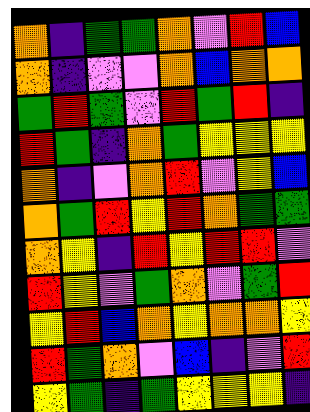[["orange", "indigo", "green", "green", "orange", "violet", "red", "blue"], ["orange", "indigo", "violet", "violet", "orange", "blue", "orange", "orange"], ["green", "red", "green", "violet", "red", "green", "red", "indigo"], ["red", "green", "indigo", "orange", "green", "yellow", "yellow", "yellow"], ["orange", "indigo", "violet", "orange", "red", "violet", "yellow", "blue"], ["orange", "green", "red", "yellow", "red", "orange", "green", "green"], ["orange", "yellow", "indigo", "red", "yellow", "red", "red", "violet"], ["red", "yellow", "violet", "green", "orange", "violet", "green", "red"], ["yellow", "red", "blue", "orange", "yellow", "orange", "orange", "yellow"], ["red", "green", "orange", "violet", "blue", "indigo", "violet", "red"], ["yellow", "green", "indigo", "green", "yellow", "yellow", "yellow", "indigo"]]